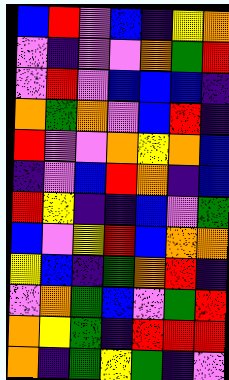[["blue", "red", "violet", "blue", "indigo", "yellow", "orange"], ["violet", "indigo", "violet", "violet", "orange", "green", "red"], ["violet", "red", "violet", "blue", "blue", "blue", "indigo"], ["orange", "green", "orange", "violet", "blue", "red", "indigo"], ["red", "violet", "violet", "orange", "yellow", "orange", "blue"], ["indigo", "violet", "blue", "red", "orange", "indigo", "blue"], ["red", "yellow", "indigo", "indigo", "blue", "violet", "green"], ["blue", "violet", "yellow", "red", "blue", "orange", "orange"], ["yellow", "blue", "indigo", "green", "orange", "red", "indigo"], ["violet", "orange", "green", "blue", "violet", "green", "red"], ["orange", "yellow", "green", "indigo", "red", "red", "red"], ["orange", "indigo", "green", "yellow", "green", "indigo", "violet"]]